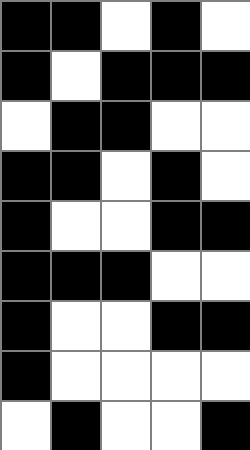[["black", "black", "white", "black", "white"], ["black", "white", "black", "black", "black"], ["white", "black", "black", "white", "white"], ["black", "black", "white", "black", "white"], ["black", "white", "white", "black", "black"], ["black", "black", "black", "white", "white"], ["black", "white", "white", "black", "black"], ["black", "white", "white", "white", "white"], ["white", "black", "white", "white", "black"]]